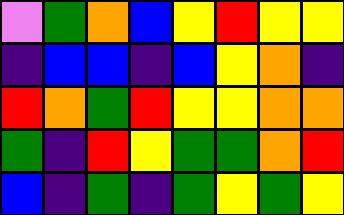[["violet", "green", "orange", "blue", "yellow", "red", "yellow", "yellow"], ["indigo", "blue", "blue", "indigo", "blue", "yellow", "orange", "indigo"], ["red", "orange", "green", "red", "yellow", "yellow", "orange", "orange"], ["green", "indigo", "red", "yellow", "green", "green", "orange", "red"], ["blue", "indigo", "green", "indigo", "green", "yellow", "green", "yellow"]]